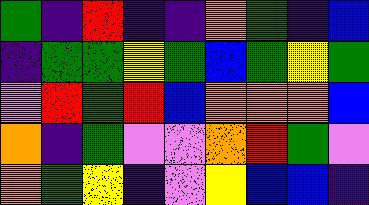[["green", "indigo", "red", "indigo", "indigo", "orange", "green", "indigo", "blue"], ["indigo", "green", "green", "yellow", "green", "blue", "green", "yellow", "green"], ["violet", "red", "green", "red", "blue", "orange", "orange", "orange", "blue"], ["orange", "indigo", "green", "violet", "violet", "orange", "red", "green", "violet"], ["orange", "green", "yellow", "indigo", "violet", "yellow", "blue", "blue", "indigo"]]